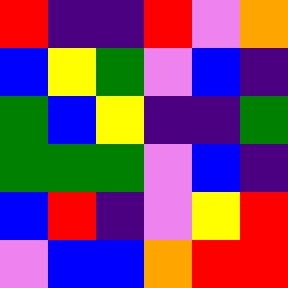[["red", "indigo", "indigo", "red", "violet", "orange"], ["blue", "yellow", "green", "violet", "blue", "indigo"], ["green", "blue", "yellow", "indigo", "indigo", "green"], ["green", "green", "green", "violet", "blue", "indigo"], ["blue", "red", "indigo", "violet", "yellow", "red"], ["violet", "blue", "blue", "orange", "red", "red"]]